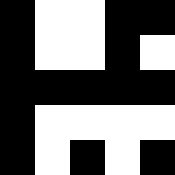[["black", "white", "white", "black", "black"], ["black", "white", "white", "black", "white"], ["black", "black", "black", "black", "black"], ["black", "white", "white", "white", "white"], ["black", "white", "black", "white", "black"]]